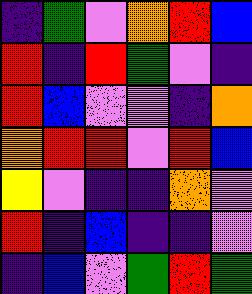[["indigo", "green", "violet", "orange", "red", "blue"], ["red", "indigo", "red", "green", "violet", "indigo"], ["red", "blue", "violet", "violet", "indigo", "orange"], ["orange", "red", "red", "violet", "red", "blue"], ["yellow", "violet", "indigo", "indigo", "orange", "violet"], ["red", "indigo", "blue", "indigo", "indigo", "violet"], ["indigo", "blue", "violet", "green", "red", "green"]]